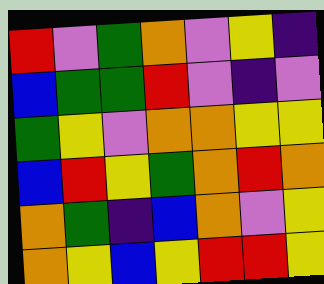[["red", "violet", "green", "orange", "violet", "yellow", "indigo"], ["blue", "green", "green", "red", "violet", "indigo", "violet"], ["green", "yellow", "violet", "orange", "orange", "yellow", "yellow"], ["blue", "red", "yellow", "green", "orange", "red", "orange"], ["orange", "green", "indigo", "blue", "orange", "violet", "yellow"], ["orange", "yellow", "blue", "yellow", "red", "red", "yellow"]]